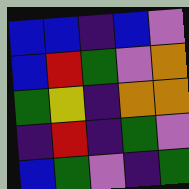[["blue", "blue", "indigo", "blue", "violet"], ["blue", "red", "green", "violet", "orange"], ["green", "yellow", "indigo", "orange", "orange"], ["indigo", "red", "indigo", "green", "violet"], ["blue", "green", "violet", "indigo", "green"]]